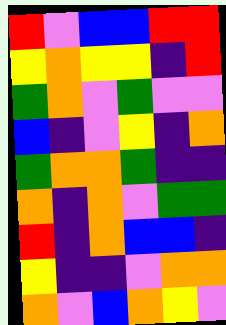[["red", "violet", "blue", "blue", "red", "red"], ["yellow", "orange", "yellow", "yellow", "indigo", "red"], ["green", "orange", "violet", "green", "violet", "violet"], ["blue", "indigo", "violet", "yellow", "indigo", "orange"], ["green", "orange", "orange", "green", "indigo", "indigo"], ["orange", "indigo", "orange", "violet", "green", "green"], ["red", "indigo", "orange", "blue", "blue", "indigo"], ["yellow", "indigo", "indigo", "violet", "orange", "orange"], ["orange", "violet", "blue", "orange", "yellow", "violet"]]